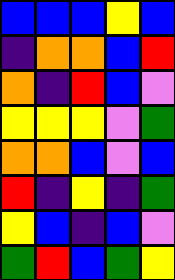[["blue", "blue", "blue", "yellow", "blue"], ["indigo", "orange", "orange", "blue", "red"], ["orange", "indigo", "red", "blue", "violet"], ["yellow", "yellow", "yellow", "violet", "green"], ["orange", "orange", "blue", "violet", "blue"], ["red", "indigo", "yellow", "indigo", "green"], ["yellow", "blue", "indigo", "blue", "violet"], ["green", "red", "blue", "green", "yellow"]]